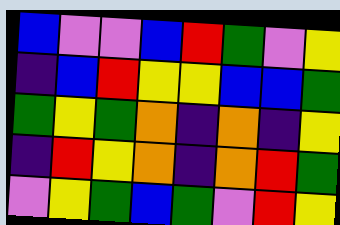[["blue", "violet", "violet", "blue", "red", "green", "violet", "yellow"], ["indigo", "blue", "red", "yellow", "yellow", "blue", "blue", "green"], ["green", "yellow", "green", "orange", "indigo", "orange", "indigo", "yellow"], ["indigo", "red", "yellow", "orange", "indigo", "orange", "red", "green"], ["violet", "yellow", "green", "blue", "green", "violet", "red", "yellow"]]